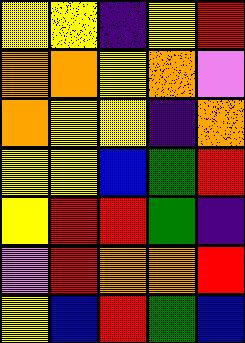[["yellow", "yellow", "indigo", "yellow", "red"], ["orange", "orange", "yellow", "orange", "violet"], ["orange", "yellow", "yellow", "indigo", "orange"], ["yellow", "yellow", "blue", "green", "red"], ["yellow", "red", "red", "green", "indigo"], ["violet", "red", "orange", "orange", "red"], ["yellow", "blue", "red", "green", "blue"]]